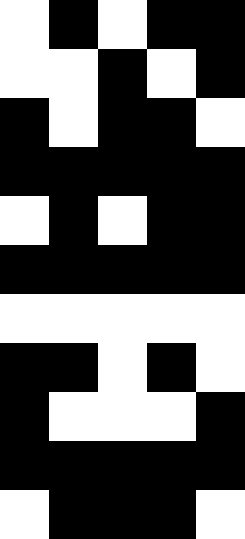[["white", "black", "white", "black", "black"], ["white", "white", "black", "white", "black"], ["black", "white", "black", "black", "white"], ["black", "black", "black", "black", "black"], ["white", "black", "white", "black", "black"], ["black", "black", "black", "black", "black"], ["white", "white", "white", "white", "white"], ["black", "black", "white", "black", "white"], ["black", "white", "white", "white", "black"], ["black", "black", "black", "black", "black"], ["white", "black", "black", "black", "white"]]